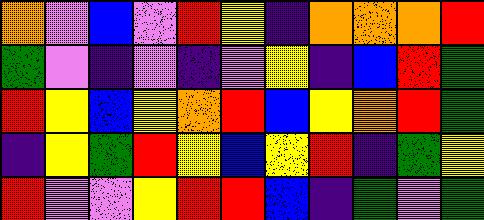[["orange", "violet", "blue", "violet", "red", "yellow", "indigo", "orange", "orange", "orange", "red"], ["green", "violet", "indigo", "violet", "indigo", "violet", "yellow", "indigo", "blue", "red", "green"], ["red", "yellow", "blue", "yellow", "orange", "red", "blue", "yellow", "orange", "red", "green"], ["indigo", "yellow", "green", "red", "yellow", "blue", "yellow", "red", "indigo", "green", "yellow"], ["red", "violet", "violet", "yellow", "red", "red", "blue", "indigo", "green", "violet", "green"]]